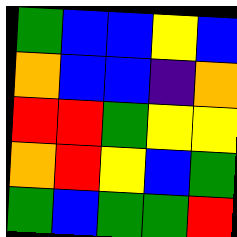[["green", "blue", "blue", "yellow", "blue"], ["orange", "blue", "blue", "indigo", "orange"], ["red", "red", "green", "yellow", "yellow"], ["orange", "red", "yellow", "blue", "green"], ["green", "blue", "green", "green", "red"]]